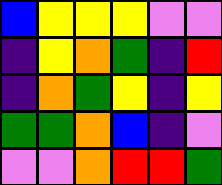[["blue", "yellow", "yellow", "yellow", "violet", "violet"], ["indigo", "yellow", "orange", "green", "indigo", "red"], ["indigo", "orange", "green", "yellow", "indigo", "yellow"], ["green", "green", "orange", "blue", "indigo", "violet"], ["violet", "violet", "orange", "red", "red", "green"]]